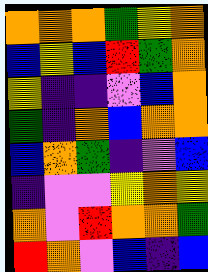[["orange", "orange", "orange", "green", "yellow", "orange"], ["blue", "yellow", "blue", "red", "green", "orange"], ["yellow", "indigo", "indigo", "violet", "blue", "orange"], ["green", "indigo", "orange", "blue", "orange", "orange"], ["blue", "orange", "green", "indigo", "violet", "blue"], ["indigo", "violet", "violet", "yellow", "orange", "yellow"], ["orange", "violet", "red", "orange", "orange", "green"], ["red", "orange", "violet", "blue", "indigo", "blue"]]